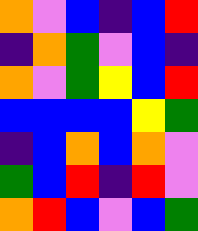[["orange", "violet", "blue", "indigo", "blue", "red"], ["indigo", "orange", "green", "violet", "blue", "indigo"], ["orange", "violet", "green", "yellow", "blue", "red"], ["blue", "blue", "blue", "blue", "yellow", "green"], ["indigo", "blue", "orange", "blue", "orange", "violet"], ["green", "blue", "red", "indigo", "red", "violet"], ["orange", "red", "blue", "violet", "blue", "green"]]